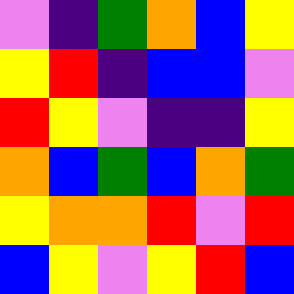[["violet", "indigo", "green", "orange", "blue", "yellow"], ["yellow", "red", "indigo", "blue", "blue", "violet"], ["red", "yellow", "violet", "indigo", "indigo", "yellow"], ["orange", "blue", "green", "blue", "orange", "green"], ["yellow", "orange", "orange", "red", "violet", "red"], ["blue", "yellow", "violet", "yellow", "red", "blue"]]